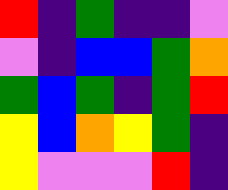[["red", "indigo", "green", "indigo", "indigo", "violet"], ["violet", "indigo", "blue", "blue", "green", "orange"], ["green", "blue", "green", "indigo", "green", "red"], ["yellow", "blue", "orange", "yellow", "green", "indigo"], ["yellow", "violet", "violet", "violet", "red", "indigo"]]